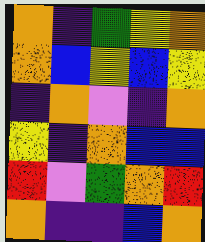[["orange", "indigo", "green", "yellow", "orange"], ["orange", "blue", "yellow", "blue", "yellow"], ["indigo", "orange", "violet", "indigo", "orange"], ["yellow", "indigo", "orange", "blue", "blue"], ["red", "violet", "green", "orange", "red"], ["orange", "indigo", "indigo", "blue", "orange"]]